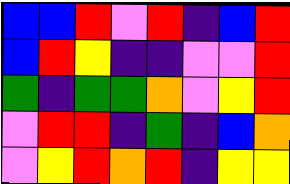[["blue", "blue", "red", "violet", "red", "indigo", "blue", "red"], ["blue", "red", "yellow", "indigo", "indigo", "violet", "violet", "red"], ["green", "indigo", "green", "green", "orange", "violet", "yellow", "red"], ["violet", "red", "red", "indigo", "green", "indigo", "blue", "orange"], ["violet", "yellow", "red", "orange", "red", "indigo", "yellow", "yellow"]]